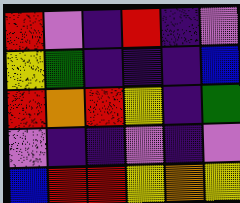[["red", "violet", "indigo", "red", "indigo", "violet"], ["yellow", "green", "indigo", "indigo", "indigo", "blue"], ["red", "orange", "red", "yellow", "indigo", "green"], ["violet", "indigo", "indigo", "violet", "indigo", "violet"], ["blue", "red", "red", "yellow", "orange", "yellow"]]